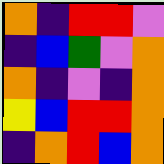[["orange", "indigo", "red", "red", "violet"], ["indigo", "blue", "green", "violet", "orange"], ["orange", "indigo", "violet", "indigo", "orange"], ["yellow", "blue", "red", "red", "orange"], ["indigo", "orange", "red", "blue", "orange"]]